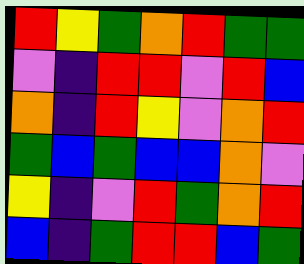[["red", "yellow", "green", "orange", "red", "green", "green"], ["violet", "indigo", "red", "red", "violet", "red", "blue"], ["orange", "indigo", "red", "yellow", "violet", "orange", "red"], ["green", "blue", "green", "blue", "blue", "orange", "violet"], ["yellow", "indigo", "violet", "red", "green", "orange", "red"], ["blue", "indigo", "green", "red", "red", "blue", "green"]]